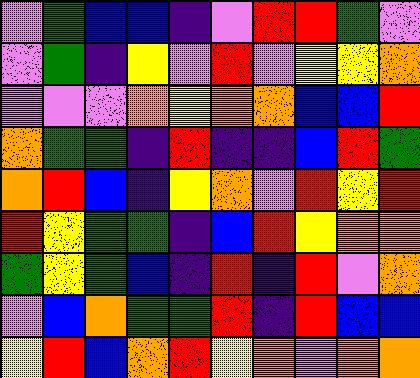[["violet", "green", "blue", "blue", "indigo", "violet", "red", "red", "green", "violet"], ["violet", "green", "indigo", "yellow", "violet", "red", "violet", "yellow", "yellow", "orange"], ["violet", "violet", "violet", "orange", "yellow", "orange", "orange", "blue", "blue", "red"], ["orange", "green", "green", "indigo", "red", "indigo", "indigo", "blue", "red", "green"], ["orange", "red", "blue", "indigo", "yellow", "orange", "violet", "red", "yellow", "red"], ["red", "yellow", "green", "green", "indigo", "blue", "red", "yellow", "orange", "orange"], ["green", "yellow", "green", "blue", "indigo", "red", "indigo", "red", "violet", "orange"], ["violet", "blue", "orange", "green", "green", "red", "indigo", "red", "blue", "blue"], ["yellow", "red", "blue", "orange", "red", "yellow", "orange", "violet", "orange", "orange"]]